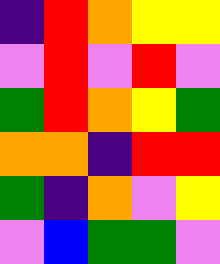[["indigo", "red", "orange", "yellow", "yellow"], ["violet", "red", "violet", "red", "violet"], ["green", "red", "orange", "yellow", "green"], ["orange", "orange", "indigo", "red", "red"], ["green", "indigo", "orange", "violet", "yellow"], ["violet", "blue", "green", "green", "violet"]]